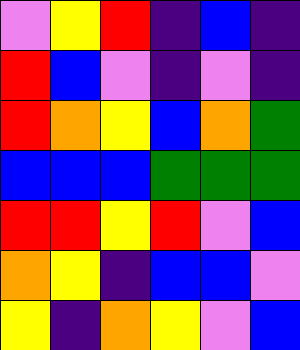[["violet", "yellow", "red", "indigo", "blue", "indigo"], ["red", "blue", "violet", "indigo", "violet", "indigo"], ["red", "orange", "yellow", "blue", "orange", "green"], ["blue", "blue", "blue", "green", "green", "green"], ["red", "red", "yellow", "red", "violet", "blue"], ["orange", "yellow", "indigo", "blue", "blue", "violet"], ["yellow", "indigo", "orange", "yellow", "violet", "blue"]]